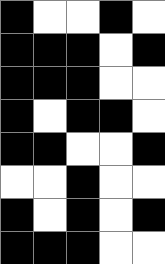[["black", "white", "white", "black", "white"], ["black", "black", "black", "white", "black"], ["black", "black", "black", "white", "white"], ["black", "white", "black", "black", "white"], ["black", "black", "white", "white", "black"], ["white", "white", "black", "white", "white"], ["black", "white", "black", "white", "black"], ["black", "black", "black", "white", "white"]]